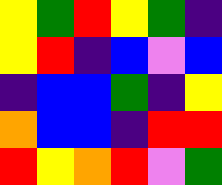[["yellow", "green", "red", "yellow", "green", "indigo"], ["yellow", "red", "indigo", "blue", "violet", "blue"], ["indigo", "blue", "blue", "green", "indigo", "yellow"], ["orange", "blue", "blue", "indigo", "red", "red"], ["red", "yellow", "orange", "red", "violet", "green"]]